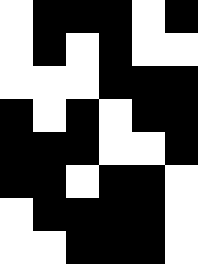[["white", "black", "black", "black", "white", "black"], ["white", "black", "white", "black", "white", "white"], ["white", "white", "white", "black", "black", "black"], ["black", "white", "black", "white", "black", "black"], ["black", "black", "black", "white", "white", "black"], ["black", "black", "white", "black", "black", "white"], ["white", "black", "black", "black", "black", "white"], ["white", "white", "black", "black", "black", "white"]]